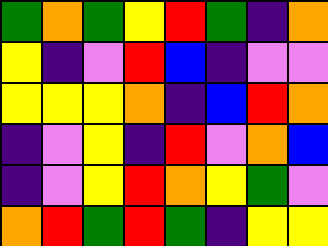[["green", "orange", "green", "yellow", "red", "green", "indigo", "orange"], ["yellow", "indigo", "violet", "red", "blue", "indigo", "violet", "violet"], ["yellow", "yellow", "yellow", "orange", "indigo", "blue", "red", "orange"], ["indigo", "violet", "yellow", "indigo", "red", "violet", "orange", "blue"], ["indigo", "violet", "yellow", "red", "orange", "yellow", "green", "violet"], ["orange", "red", "green", "red", "green", "indigo", "yellow", "yellow"]]